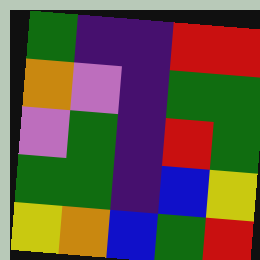[["green", "indigo", "indigo", "red", "red"], ["orange", "violet", "indigo", "green", "green"], ["violet", "green", "indigo", "red", "green"], ["green", "green", "indigo", "blue", "yellow"], ["yellow", "orange", "blue", "green", "red"]]